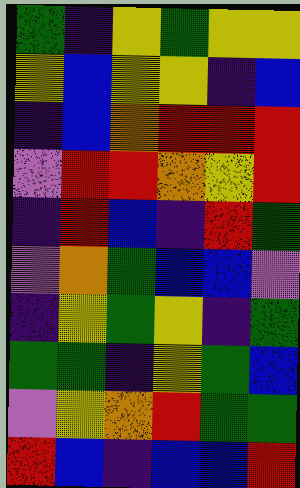[["green", "indigo", "yellow", "green", "yellow", "yellow"], ["yellow", "blue", "yellow", "yellow", "indigo", "blue"], ["indigo", "blue", "orange", "red", "red", "red"], ["violet", "red", "red", "orange", "yellow", "red"], ["indigo", "red", "blue", "indigo", "red", "green"], ["violet", "orange", "green", "blue", "blue", "violet"], ["indigo", "yellow", "green", "yellow", "indigo", "green"], ["green", "green", "indigo", "yellow", "green", "blue"], ["violet", "yellow", "orange", "red", "green", "green"], ["red", "blue", "indigo", "blue", "blue", "red"]]